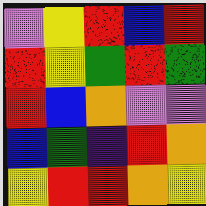[["violet", "yellow", "red", "blue", "red"], ["red", "yellow", "green", "red", "green"], ["red", "blue", "orange", "violet", "violet"], ["blue", "green", "indigo", "red", "orange"], ["yellow", "red", "red", "orange", "yellow"]]